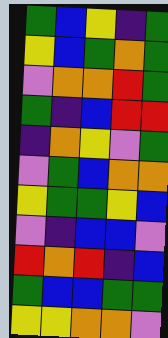[["green", "blue", "yellow", "indigo", "green"], ["yellow", "blue", "green", "orange", "green"], ["violet", "orange", "orange", "red", "green"], ["green", "indigo", "blue", "red", "red"], ["indigo", "orange", "yellow", "violet", "green"], ["violet", "green", "blue", "orange", "orange"], ["yellow", "green", "green", "yellow", "blue"], ["violet", "indigo", "blue", "blue", "violet"], ["red", "orange", "red", "indigo", "blue"], ["green", "blue", "blue", "green", "green"], ["yellow", "yellow", "orange", "orange", "violet"]]